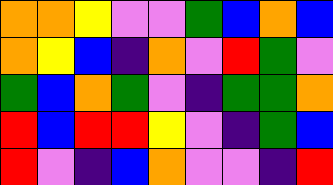[["orange", "orange", "yellow", "violet", "violet", "green", "blue", "orange", "blue"], ["orange", "yellow", "blue", "indigo", "orange", "violet", "red", "green", "violet"], ["green", "blue", "orange", "green", "violet", "indigo", "green", "green", "orange"], ["red", "blue", "red", "red", "yellow", "violet", "indigo", "green", "blue"], ["red", "violet", "indigo", "blue", "orange", "violet", "violet", "indigo", "red"]]